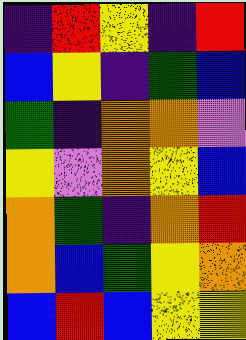[["indigo", "red", "yellow", "indigo", "red"], ["blue", "yellow", "indigo", "green", "blue"], ["green", "indigo", "orange", "orange", "violet"], ["yellow", "violet", "orange", "yellow", "blue"], ["orange", "green", "indigo", "orange", "red"], ["orange", "blue", "green", "yellow", "orange"], ["blue", "red", "blue", "yellow", "yellow"]]